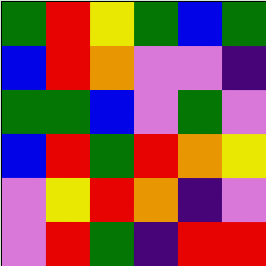[["green", "red", "yellow", "green", "blue", "green"], ["blue", "red", "orange", "violet", "violet", "indigo"], ["green", "green", "blue", "violet", "green", "violet"], ["blue", "red", "green", "red", "orange", "yellow"], ["violet", "yellow", "red", "orange", "indigo", "violet"], ["violet", "red", "green", "indigo", "red", "red"]]